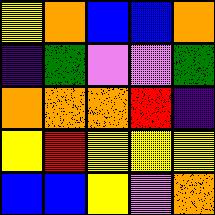[["yellow", "orange", "blue", "blue", "orange"], ["indigo", "green", "violet", "violet", "green"], ["orange", "orange", "orange", "red", "indigo"], ["yellow", "red", "yellow", "yellow", "yellow"], ["blue", "blue", "yellow", "violet", "orange"]]